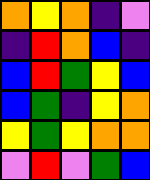[["orange", "yellow", "orange", "indigo", "violet"], ["indigo", "red", "orange", "blue", "indigo"], ["blue", "red", "green", "yellow", "blue"], ["blue", "green", "indigo", "yellow", "orange"], ["yellow", "green", "yellow", "orange", "orange"], ["violet", "red", "violet", "green", "blue"]]